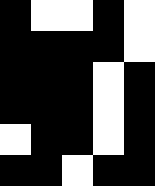[["black", "white", "white", "black", "white"], ["black", "black", "black", "black", "white"], ["black", "black", "black", "white", "black"], ["black", "black", "black", "white", "black"], ["white", "black", "black", "white", "black"], ["black", "black", "white", "black", "black"]]